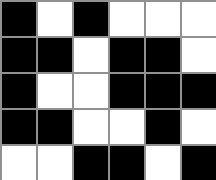[["black", "white", "black", "white", "white", "white"], ["black", "black", "white", "black", "black", "white"], ["black", "white", "white", "black", "black", "black"], ["black", "black", "white", "white", "black", "white"], ["white", "white", "black", "black", "white", "black"]]